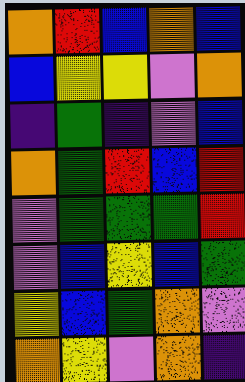[["orange", "red", "blue", "orange", "blue"], ["blue", "yellow", "yellow", "violet", "orange"], ["indigo", "green", "indigo", "violet", "blue"], ["orange", "green", "red", "blue", "red"], ["violet", "green", "green", "green", "red"], ["violet", "blue", "yellow", "blue", "green"], ["yellow", "blue", "green", "orange", "violet"], ["orange", "yellow", "violet", "orange", "indigo"]]